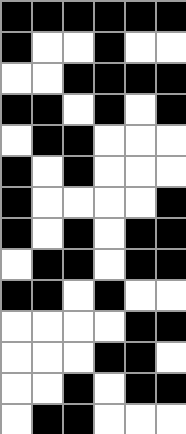[["black", "black", "black", "black", "black", "black"], ["black", "white", "white", "black", "white", "white"], ["white", "white", "black", "black", "black", "black"], ["black", "black", "white", "black", "white", "black"], ["white", "black", "black", "white", "white", "white"], ["black", "white", "black", "white", "white", "white"], ["black", "white", "white", "white", "white", "black"], ["black", "white", "black", "white", "black", "black"], ["white", "black", "black", "white", "black", "black"], ["black", "black", "white", "black", "white", "white"], ["white", "white", "white", "white", "black", "black"], ["white", "white", "white", "black", "black", "white"], ["white", "white", "black", "white", "black", "black"], ["white", "black", "black", "white", "white", "white"]]